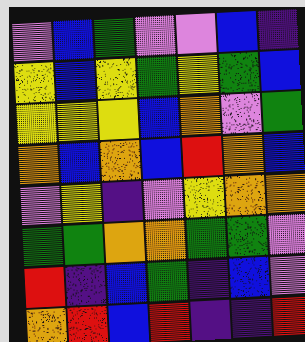[["violet", "blue", "green", "violet", "violet", "blue", "indigo"], ["yellow", "blue", "yellow", "green", "yellow", "green", "blue"], ["yellow", "yellow", "yellow", "blue", "orange", "violet", "green"], ["orange", "blue", "orange", "blue", "red", "orange", "blue"], ["violet", "yellow", "indigo", "violet", "yellow", "orange", "orange"], ["green", "green", "orange", "orange", "green", "green", "violet"], ["red", "indigo", "blue", "green", "indigo", "blue", "violet"], ["orange", "red", "blue", "red", "indigo", "indigo", "red"]]